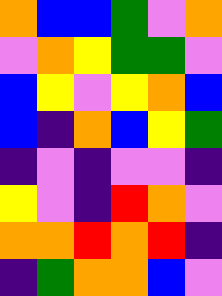[["orange", "blue", "blue", "green", "violet", "orange"], ["violet", "orange", "yellow", "green", "green", "violet"], ["blue", "yellow", "violet", "yellow", "orange", "blue"], ["blue", "indigo", "orange", "blue", "yellow", "green"], ["indigo", "violet", "indigo", "violet", "violet", "indigo"], ["yellow", "violet", "indigo", "red", "orange", "violet"], ["orange", "orange", "red", "orange", "red", "indigo"], ["indigo", "green", "orange", "orange", "blue", "violet"]]